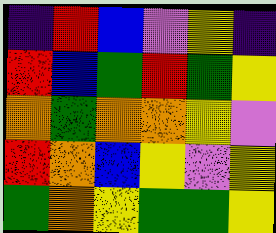[["indigo", "red", "blue", "violet", "yellow", "indigo"], ["red", "blue", "green", "red", "green", "yellow"], ["orange", "green", "orange", "orange", "yellow", "violet"], ["red", "orange", "blue", "yellow", "violet", "yellow"], ["green", "orange", "yellow", "green", "green", "yellow"]]